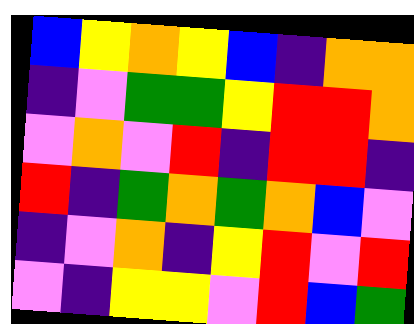[["blue", "yellow", "orange", "yellow", "blue", "indigo", "orange", "orange"], ["indigo", "violet", "green", "green", "yellow", "red", "red", "orange"], ["violet", "orange", "violet", "red", "indigo", "red", "red", "indigo"], ["red", "indigo", "green", "orange", "green", "orange", "blue", "violet"], ["indigo", "violet", "orange", "indigo", "yellow", "red", "violet", "red"], ["violet", "indigo", "yellow", "yellow", "violet", "red", "blue", "green"]]